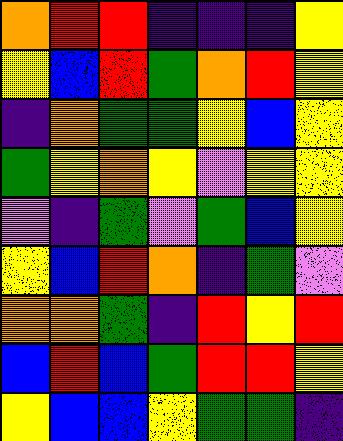[["orange", "red", "red", "indigo", "indigo", "indigo", "yellow"], ["yellow", "blue", "red", "green", "orange", "red", "yellow"], ["indigo", "orange", "green", "green", "yellow", "blue", "yellow"], ["green", "yellow", "orange", "yellow", "violet", "yellow", "yellow"], ["violet", "indigo", "green", "violet", "green", "blue", "yellow"], ["yellow", "blue", "red", "orange", "indigo", "green", "violet"], ["orange", "orange", "green", "indigo", "red", "yellow", "red"], ["blue", "red", "blue", "green", "red", "red", "yellow"], ["yellow", "blue", "blue", "yellow", "green", "green", "indigo"]]